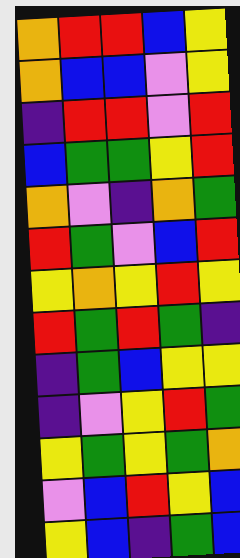[["orange", "red", "red", "blue", "yellow"], ["orange", "blue", "blue", "violet", "yellow"], ["indigo", "red", "red", "violet", "red"], ["blue", "green", "green", "yellow", "red"], ["orange", "violet", "indigo", "orange", "green"], ["red", "green", "violet", "blue", "red"], ["yellow", "orange", "yellow", "red", "yellow"], ["red", "green", "red", "green", "indigo"], ["indigo", "green", "blue", "yellow", "yellow"], ["indigo", "violet", "yellow", "red", "green"], ["yellow", "green", "yellow", "green", "orange"], ["violet", "blue", "red", "yellow", "blue"], ["yellow", "blue", "indigo", "green", "blue"]]